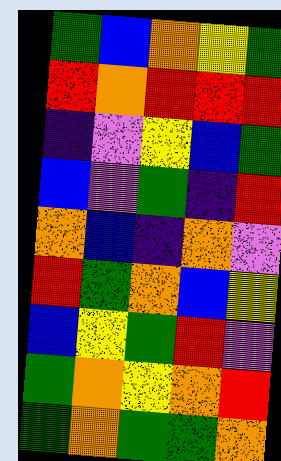[["green", "blue", "orange", "yellow", "green"], ["red", "orange", "red", "red", "red"], ["indigo", "violet", "yellow", "blue", "green"], ["blue", "violet", "green", "indigo", "red"], ["orange", "blue", "indigo", "orange", "violet"], ["red", "green", "orange", "blue", "yellow"], ["blue", "yellow", "green", "red", "violet"], ["green", "orange", "yellow", "orange", "red"], ["green", "orange", "green", "green", "orange"]]